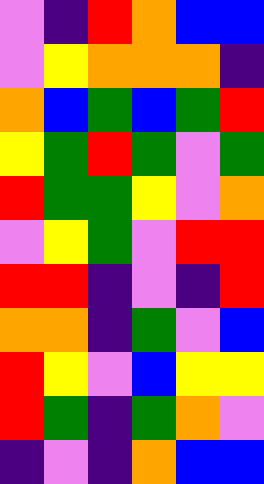[["violet", "indigo", "red", "orange", "blue", "blue"], ["violet", "yellow", "orange", "orange", "orange", "indigo"], ["orange", "blue", "green", "blue", "green", "red"], ["yellow", "green", "red", "green", "violet", "green"], ["red", "green", "green", "yellow", "violet", "orange"], ["violet", "yellow", "green", "violet", "red", "red"], ["red", "red", "indigo", "violet", "indigo", "red"], ["orange", "orange", "indigo", "green", "violet", "blue"], ["red", "yellow", "violet", "blue", "yellow", "yellow"], ["red", "green", "indigo", "green", "orange", "violet"], ["indigo", "violet", "indigo", "orange", "blue", "blue"]]